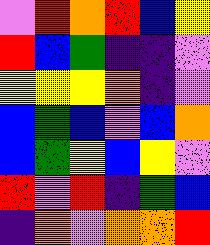[["violet", "red", "orange", "red", "blue", "yellow"], ["red", "blue", "green", "indigo", "indigo", "violet"], ["yellow", "yellow", "yellow", "orange", "indigo", "violet"], ["blue", "green", "blue", "violet", "blue", "orange"], ["blue", "green", "yellow", "blue", "yellow", "violet"], ["red", "violet", "red", "indigo", "green", "blue"], ["indigo", "orange", "violet", "orange", "orange", "red"]]